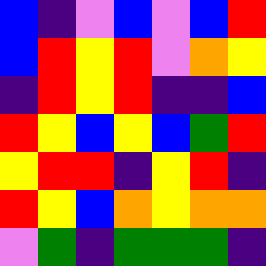[["blue", "indigo", "violet", "blue", "violet", "blue", "red"], ["blue", "red", "yellow", "red", "violet", "orange", "yellow"], ["indigo", "red", "yellow", "red", "indigo", "indigo", "blue"], ["red", "yellow", "blue", "yellow", "blue", "green", "red"], ["yellow", "red", "red", "indigo", "yellow", "red", "indigo"], ["red", "yellow", "blue", "orange", "yellow", "orange", "orange"], ["violet", "green", "indigo", "green", "green", "green", "indigo"]]